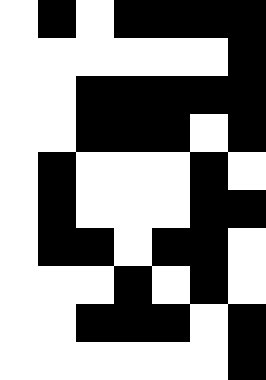[["white", "black", "white", "black", "black", "black", "black"], ["white", "white", "white", "white", "white", "white", "black"], ["white", "white", "black", "black", "black", "black", "black"], ["white", "white", "black", "black", "black", "white", "black"], ["white", "black", "white", "white", "white", "black", "white"], ["white", "black", "white", "white", "white", "black", "black"], ["white", "black", "black", "white", "black", "black", "white"], ["white", "white", "white", "black", "white", "black", "white"], ["white", "white", "black", "black", "black", "white", "black"], ["white", "white", "white", "white", "white", "white", "black"]]